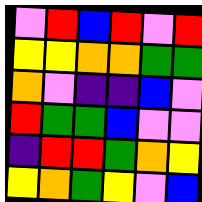[["violet", "red", "blue", "red", "violet", "red"], ["yellow", "yellow", "orange", "orange", "green", "green"], ["orange", "violet", "indigo", "indigo", "blue", "violet"], ["red", "green", "green", "blue", "violet", "violet"], ["indigo", "red", "red", "green", "orange", "yellow"], ["yellow", "orange", "green", "yellow", "violet", "blue"]]